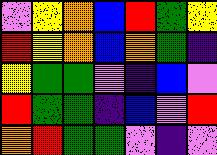[["violet", "yellow", "orange", "blue", "red", "green", "yellow"], ["red", "yellow", "orange", "blue", "orange", "green", "indigo"], ["yellow", "green", "green", "violet", "indigo", "blue", "violet"], ["red", "green", "green", "indigo", "blue", "violet", "red"], ["orange", "red", "green", "green", "violet", "indigo", "violet"]]